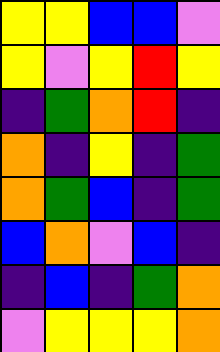[["yellow", "yellow", "blue", "blue", "violet"], ["yellow", "violet", "yellow", "red", "yellow"], ["indigo", "green", "orange", "red", "indigo"], ["orange", "indigo", "yellow", "indigo", "green"], ["orange", "green", "blue", "indigo", "green"], ["blue", "orange", "violet", "blue", "indigo"], ["indigo", "blue", "indigo", "green", "orange"], ["violet", "yellow", "yellow", "yellow", "orange"]]